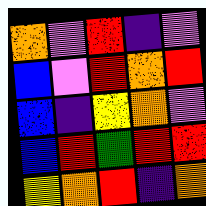[["orange", "violet", "red", "indigo", "violet"], ["blue", "violet", "red", "orange", "red"], ["blue", "indigo", "yellow", "orange", "violet"], ["blue", "red", "green", "red", "red"], ["yellow", "orange", "red", "indigo", "orange"]]